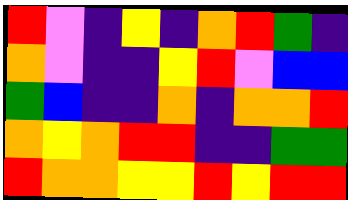[["red", "violet", "indigo", "yellow", "indigo", "orange", "red", "green", "indigo"], ["orange", "violet", "indigo", "indigo", "yellow", "red", "violet", "blue", "blue"], ["green", "blue", "indigo", "indigo", "orange", "indigo", "orange", "orange", "red"], ["orange", "yellow", "orange", "red", "red", "indigo", "indigo", "green", "green"], ["red", "orange", "orange", "yellow", "yellow", "red", "yellow", "red", "red"]]